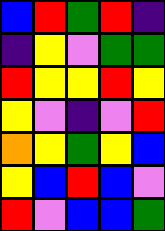[["blue", "red", "green", "red", "indigo"], ["indigo", "yellow", "violet", "green", "green"], ["red", "yellow", "yellow", "red", "yellow"], ["yellow", "violet", "indigo", "violet", "red"], ["orange", "yellow", "green", "yellow", "blue"], ["yellow", "blue", "red", "blue", "violet"], ["red", "violet", "blue", "blue", "green"]]